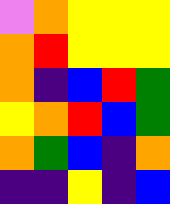[["violet", "orange", "yellow", "yellow", "yellow"], ["orange", "red", "yellow", "yellow", "yellow"], ["orange", "indigo", "blue", "red", "green"], ["yellow", "orange", "red", "blue", "green"], ["orange", "green", "blue", "indigo", "orange"], ["indigo", "indigo", "yellow", "indigo", "blue"]]